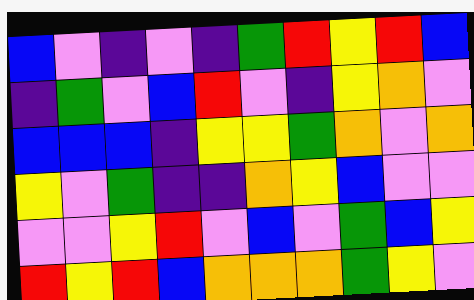[["blue", "violet", "indigo", "violet", "indigo", "green", "red", "yellow", "red", "blue"], ["indigo", "green", "violet", "blue", "red", "violet", "indigo", "yellow", "orange", "violet"], ["blue", "blue", "blue", "indigo", "yellow", "yellow", "green", "orange", "violet", "orange"], ["yellow", "violet", "green", "indigo", "indigo", "orange", "yellow", "blue", "violet", "violet"], ["violet", "violet", "yellow", "red", "violet", "blue", "violet", "green", "blue", "yellow"], ["red", "yellow", "red", "blue", "orange", "orange", "orange", "green", "yellow", "violet"]]